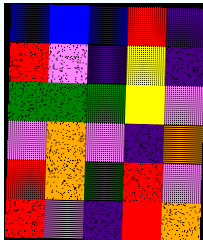[["blue", "blue", "blue", "red", "indigo"], ["red", "violet", "indigo", "yellow", "indigo"], ["green", "green", "green", "yellow", "violet"], ["violet", "orange", "violet", "indigo", "orange"], ["red", "orange", "green", "red", "violet"], ["red", "violet", "indigo", "red", "orange"]]